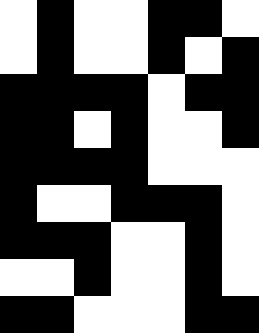[["white", "black", "white", "white", "black", "black", "white"], ["white", "black", "white", "white", "black", "white", "black"], ["black", "black", "black", "black", "white", "black", "black"], ["black", "black", "white", "black", "white", "white", "black"], ["black", "black", "black", "black", "white", "white", "white"], ["black", "white", "white", "black", "black", "black", "white"], ["black", "black", "black", "white", "white", "black", "white"], ["white", "white", "black", "white", "white", "black", "white"], ["black", "black", "white", "white", "white", "black", "black"]]